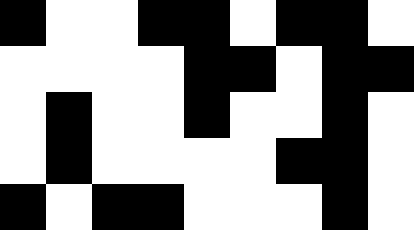[["black", "white", "white", "black", "black", "white", "black", "black", "white"], ["white", "white", "white", "white", "black", "black", "white", "black", "black"], ["white", "black", "white", "white", "black", "white", "white", "black", "white"], ["white", "black", "white", "white", "white", "white", "black", "black", "white"], ["black", "white", "black", "black", "white", "white", "white", "black", "white"]]